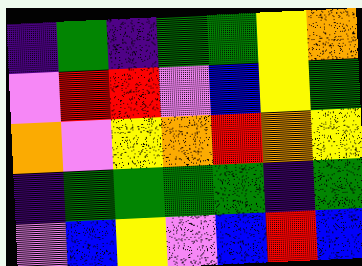[["indigo", "green", "indigo", "green", "green", "yellow", "orange"], ["violet", "red", "red", "violet", "blue", "yellow", "green"], ["orange", "violet", "yellow", "orange", "red", "orange", "yellow"], ["indigo", "green", "green", "green", "green", "indigo", "green"], ["violet", "blue", "yellow", "violet", "blue", "red", "blue"]]